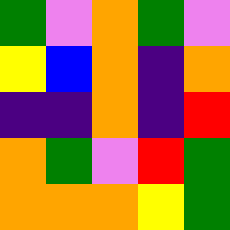[["green", "violet", "orange", "green", "violet"], ["yellow", "blue", "orange", "indigo", "orange"], ["indigo", "indigo", "orange", "indigo", "red"], ["orange", "green", "violet", "red", "green"], ["orange", "orange", "orange", "yellow", "green"]]